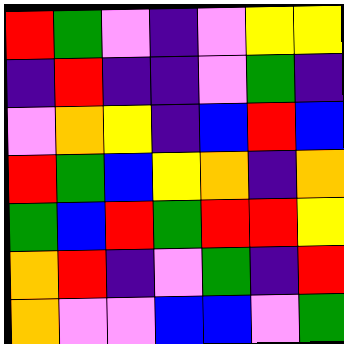[["red", "green", "violet", "indigo", "violet", "yellow", "yellow"], ["indigo", "red", "indigo", "indigo", "violet", "green", "indigo"], ["violet", "orange", "yellow", "indigo", "blue", "red", "blue"], ["red", "green", "blue", "yellow", "orange", "indigo", "orange"], ["green", "blue", "red", "green", "red", "red", "yellow"], ["orange", "red", "indigo", "violet", "green", "indigo", "red"], ["orange", "violet", "violet", "blue", "blue", "violet", "green"]]